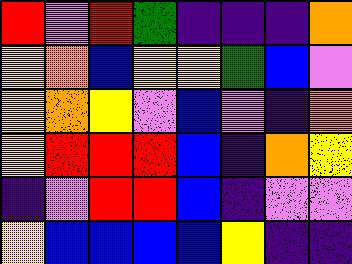[["red", "violet", "red", "green", "indigo", "indigo", "indigo", "orange"], ["yellow", "orange", "blue", "yellow", "yellow", "green", "blue", "violet"], ["yellow", "orange", "yellow", "violet", "blue", "violet", "indigo", "orange"], ["yellow", "red", "red", "red", "blue", "indigo", "orange", "yellow"], ["indigo", "violet", "red", "red", "blue", "indigo", "violet", "violet"], ["yellow", "blue", "blue", "blue", "blue", "yellow", "indigo", "indigo"]]